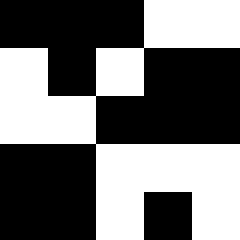[["black", "black", "black", "white", "white"], ["white", "black", "white", "black", "black"], ["white", "white", "black", "black", "black"], ["black", "black", "white", "white", "white"], ["black", "black", "white", "black", "white"]]